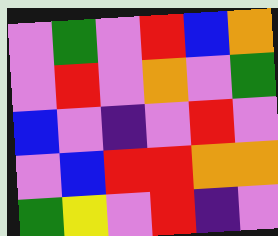[["violet", "green", "violet", "red", "blue", "orange"], ["violet", "red", "violet", "orange", "violet", "green"], ["blue", "violet", "indigo", "violet", "red", "violet"], ["violet", "blue", "red", "red", "orange", "orange"], ["green", "yellow", "violet", "red", "indigo", "violet"]]